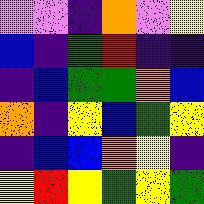[["violet", "violet", "indigo", "orange", "violet", "yellow"], ["blue", "indigo", "green", "red", "indigo", "indigo"], ["indigo", "blue", "green", "green", "orange", "blue"], ["orange", "indigo", "yellow", "blue", "green", "yellow"], ["indigo", "blue", "blue", "orange", "yellow", "indigo"], ["yellow", "red", "yellow", "green", "yellow", "green"]]